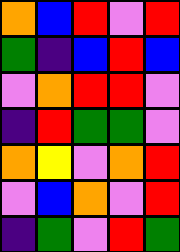[["orange", "blue", "red", "violet", "red"], ["green", "indigo", "blue", "red", "blue"], ["violet", "orange", "red", "red", "violet"], ["indigo", "red", "green", "green", "violet"], ["orange", "yellow", "violet", "orange", "red"], ["violet", "blue", "orange", "violet", "red"], ["indigo", "green", "violet", "red", "green"]]